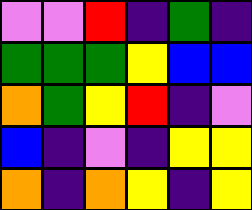[["violet", "violet", "red", "indigo", "green", "indigo"], ["green", "green", "green", "yellow", "blue", "blue"], ["orange", "green", "yellow", "red", "indigo", "violet"], ["blue", "indigo", "violet", "indigo", "yellow", "yellow"], ["orange", "indigo", "orange", "yellow", "indigo", "yellow"]]